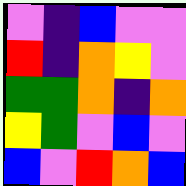[["violet", "indigo", "blue", "violet", "violet"], ["red", "indigo", "orange", "yellow", "violet"], ["green", "green", "orange", "indigo", "orange"], ["yellow", "green", "violet", "blue", "violet"], ["blue", "violet", "red", "orange", "blue"]]